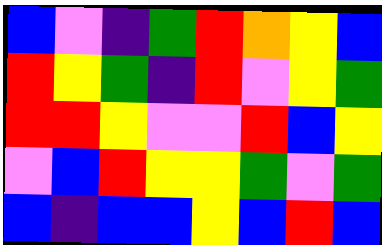[["blue", "violet", "indigo", "green", "red", "orange", "yellow", "blue"], ["red", "yellow", "green", "indigo", "red", "violet", "yellow", "green"], ["red", "red", "yellow", "violet", "violet", "red", "blue", "yellow"], ["violet", "blue", "red", "yellow", "yellow", "green", "violet", "green"], ["blue", "indigo", "blue", "blue", "yellow", "blue", "red", "blue"]]